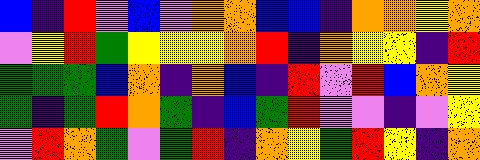[["blue", "indigo", "red", "violet", "blue", "violet", "orange", "orange", "blue", "blue", "indigo", "orange", "orange", "yellow", "orange"], ["violet", "yellow", "red", "green", "yellow", "yellow", "yellow", "orange", "red", "indigo", "orange", "yellow", "yellow", "indigo", "red"], ["green", "green", "green", "blue", "orange", "indigo", "orange", "blue", "indigo", "red", "violet", "red", "blue", "orange", "yellow"], ["green", "indigo", "green", "red", "orange", "green", "indigo", "blue", "green", "red", "violet", "violet", "indigo", "violet", "yellow"], ["violet", "red", "orange", "green", "violet", "green", "red", "indigo", "orange", "yellow", "green", "red", "yellow", "indigo", "orange"]]